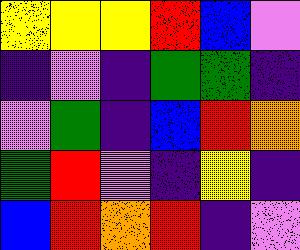[["yellow", "yellow", "yellow", "red", "blue", "violet"], ["indigo", "violet", "indigo", "green", "green", "indigo"], ["violet", "green", "indigo", "blue", "red", "orange"], ["green", "red", "violet", "indigo", "yellow", "indigo"], ["blue", "red", "orange", "red", "indigo", "violet"]]